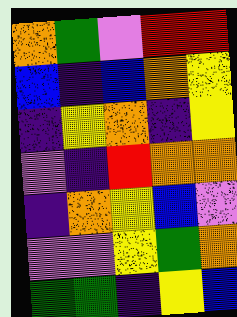[["orange", "green", "violet", "red", "red"], ["blue", "indigo", "blue", "orange", "yellow"], ["indigo", "yellow", "orange", "indigo", "yellow"], ["violet", "indigo", "red", "orange", "orange"], ["indigo", "orange", "yellow", "blue", "violet"], ["violet", "violet", "yellow", "green", "orange"], ["green", "green", "indigo", "yellow", "blue"]]